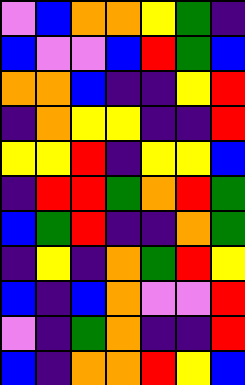[["violet", "blue", "orange", "orange", "yellow", "green", "indigo"], ["blue", "violet", "violet", "blue", "red", "green", "blue"], ["orange", "orange", "blue", "indigo", "indigo", "yellow", "red"], ["indigo", "orange", "yellow", "yellow", "indigo", "indigo", "red"], ["yellow", "yellow", "red", "indigo", "yellow", "yellow", "blue"], ["indigo", "red", "red", "green", "orange", "red", "green"], ["blue", "green", "red", "indigo", "indigo", "orange", "green"], ["indigo", "yellow", "indigo", "orange", "green", "red", "yellow"], ["blue", "indigo", "blue", "orange", "violet", "violet", "red"], ["violet", "indigo", "green", "orange", "indigo", "indigo", "red"], ["blue", "indigo", "orange", "orange", "red", "yellow", "blue"]]